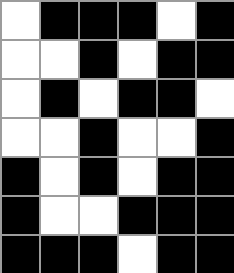[["white", "black", "black", "black", "white", "black"], ["white", "white", "black", "white", "black", "black"], ["white", "black", "white", "black", "black", "white"], ["white", "white", "black", "white", "white", "black"], ["black", "white", "black", "white", "black", "black"], ["black", "white", "white", "black", "black", "black"], ["black", "black", "black", "white", "black", "black"]]